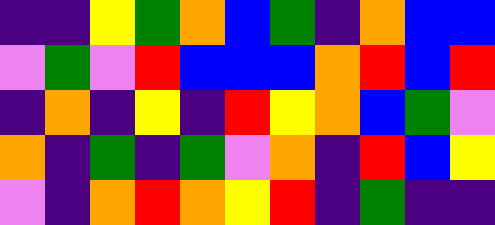[["indigo", "indigo", "yellow", "green", "orange", "blue", "green", "indigo", "orange", "blue", "blue"], ["violet", "green", "violet", "red", "blue", "blue", "blue", "orange", "red", "blue", "red"], ["indigo", "orange", "indigo", "yellow", "indigo", "red", "yellow", "orange", "blue", "green", "violet"], ["orange", "indigo", "green", "indigo", "green", "violet", "orange", "indigo", "red", "blue", "yellow"], ["violet", "indigo", "orange", "red", "orange", "yellow", "red", "indigo", "green", "indigo", "indigo"]]